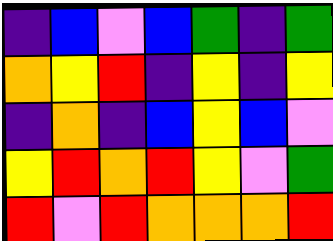[["indigo", "blue", "violet", "blue", "green", "indigo", "green"], ["orange", "yellow", "red", "indigo", "yellow", "indigo", "yellow"], ["indigo", "orange", "indigo", "blue", "yellow", "blue", "violet"], ["yellow", "red", "orange", "red", "yellow", "violet", "green"], ["red", "violet", "red", "orange", "orange", "orange", "red"]]